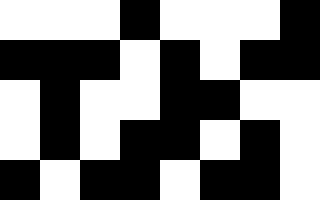[["white", "white", "white", "black", "white", "white", "white", "black"], ["black", "black", "black", "white", "black", "white", "black", "black"], ["white", "black", "white", "white", "black", "black", "white", "white"], ["white", "black", "white", "black", "black", "white", "black", "white"], ["black", "white", "black", "black", "white", "black", "black", "white"]]